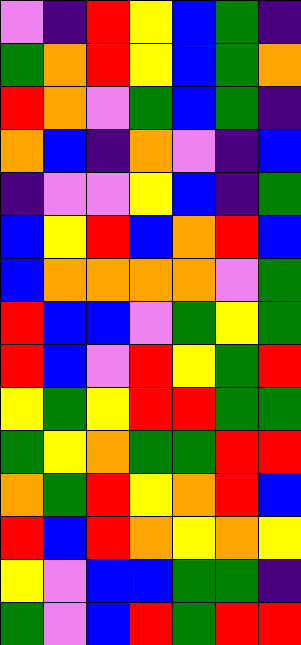[["violet", "indigo", "red", "yellow", "blue", "green", "indigo"], ["green", "orange", "red", "yellow", "blue", "green", "orange"], ["red", "orange", "violet", "green", "blue", "green", "indigo"], ["orange", "blue", "indigo", "orange", "violet", "indigo", "blue"], ["indigo", "violet", "violet", "yellow", "blue", "indigo", "green"], ["blue", "yellow", "red", "blue", "orange", "red", "blue"], ["blue", "orange", "orange", "orange", "orange", "violet", "green"], ["red", "blue", "blue", "violet", "green", "yellow", "green"], ["red", "blue", "violet", "red", "yellow", "green", "red"], ["yellow", "green", "yellow", "red", "red", "green", "green"], ["green", "yellow", "orange", "green", "green", "red", "red"], ["orange", "green", "red", "yellow", "orange", "red", "blue"], ["red", "blue", "red", "orange", "yellow", "orange", "yellow"], ["yellow", "violet", "blue", "blue", "green", "green", "indigo"], ["green", "violet", "blue", "red", "green", "red", "red"]]